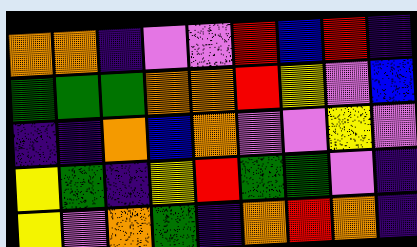[["orange", "orange", "indigo", "violet", "violet", "red", "blue", "red", "indigo"], ["green", "green", "green", "orange", "orange", "red", "yellow", "violet", "blue"], ["indigo", "indigo", "orange", "blue", "orange", "violet", "violet", "yellow", "violet"], ["yellow", "green", "indigo", "yellow", "red", "green", "green", "violet", "indigo"], ["yellow", "violet", "orange", "green", "indigo", "orange", "red", "orange", "indigo"]]